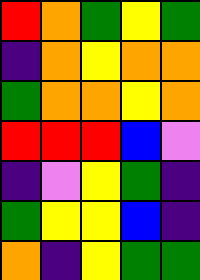[["red", "orange", "green", "yellow", "green"], ["indigo", "orange", "yellow", "orange", "orange"], ["green", "orange", "orange", "yellow", "orange"], ["red", "red", "red", "blue", "violet"], ["indigo", "violet", "yellow", "green", "indigo"], ["green", "yellow", "yellow", "blue", "indigo"], ["orange", "indigo", "yellow", "green", "green"]]